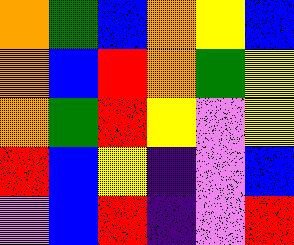[["orange", "green", "blue", "orange", "yellow", "blue"], ["orange", "blue", "red", "orange", "green", "yellow"], ["orange", "green", "red", "yellow", "violet", "yellow"], ["red", "blue", "yellow", "indigo", "violet", "blue"], ["violet", "blue", "red", "indigo", "violet", "red"]]